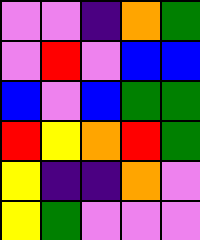[["violet", "violet", "indigo", "orange", "green"], ["violet", "red", "violet", "blue", "blue"], ["blue", "violet", "blue", "green", "green"], ["red", "yellow", "orange", "red", "green"], ["yellow", "indigo", "indigo", "orange", "violet"], ["yellow", "green", "violet", "violet", "violet"]]